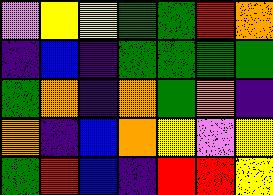[["violet", "yellow", "yellow", "green", "green", "red", "orange"], ["indigo", "blue", "indigo", "green", "green", "green", "green"], ["green", "orange", "indigo", "orange", "green", "orange", "indigo"], ["orange", "indigo", "blue", "orange", "yellow", "violet", "yellow"], ["green", "red", "blue", "indigo", "red", "red", "yellow"]]